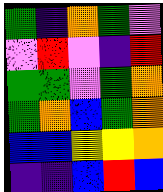[["green", "indigo", "orange", "green", "violet"], ["violet", "red", "violet", "indigo", "red"], ["green", "green", "violet", "green", "orange"], ["green", "orange", "blue", "green", "orange"], ["blue", "blue", "yellow", "yellow", "orange"], ["indigo", "indigo", "blue", "red", "blue"]]